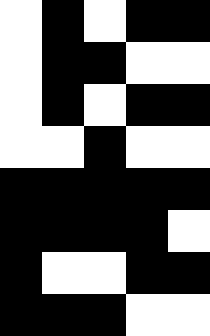[["white", "black", "white", "black", "black"], ["white", "black", "black", "white", "white"], ["white", "black", "white", "black", "black"], ["white", "white", "black", "white", "white"], ["black", "black", "black", "black", "black"], ["black", "black", "black", "black", "white"], ["black", "white", "white", "black", "black"], ["black", "black", "black", "white", "white"]]